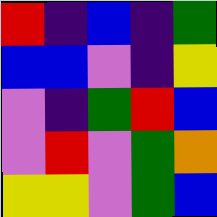[["red", "indigo", "blue", "indigo", "green"], ["blue", "blue", "violet", "indigo", "yellow"], ["violet", "indigo", "green", "red", "blue"], ["violet", "red", "violet", "green", "orange"], ["yellow", "yellow", "violet", "green", "blue"]]